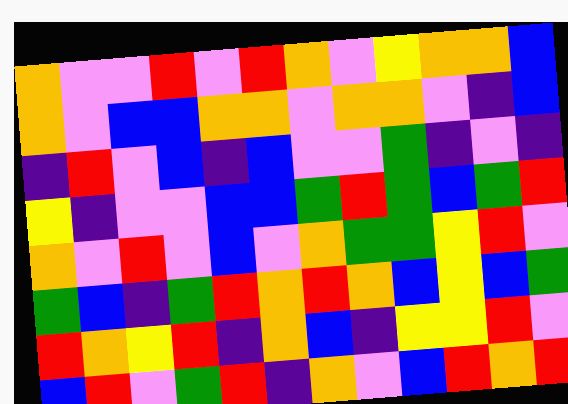[["orange", "violet", "violet", "red", "violet", "red", "orange", "violet", "yellow", "orange", "orange", "blue"], ["orange", "violet", "blue", "blue", "orange", "orange", "violet", "orange", "orange", "violet", "indigo", "blue"], ["indigo", "red", "violet", "blue", "indigo", "blue", "violet", "violet", "green", "indigo", "violet", "indigo"], ["yellow", "indigo", "violet", "violet", "blue", "blue", "green", "red", "green", "blue", "green", "red"], ["orange", "violet", "red", "violet", "blue", "violet", "orange", "green", "green", "yellow", "red", "violet"], ["green", "blue", "indigo", "green", "red", "orange", "red", "orange", "blue", "yellow", "blue", "green"], ["red", "orange", "yellow", "red", "indigo", "orange", "blue", "indigo", "yellow", "yellow", "red", "violet"], ["blue", "red", "violet", "green", "red", "indigo", "orange", "violet", "blue", "red", "orange", "red"]]